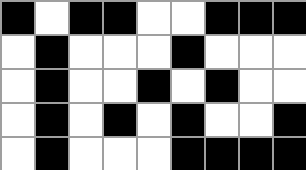[["black", "white", "black", "black", "white", "white", "black", "black", "black"], ["white", "black", "white", "white", "white", "black", "white", "white", "white"], ["white", "black", "white", "white", "black", "white", "black", "white", "white"], ["white", "black", "white", "black", "white", "black", "white", "white", "black"], ["white", "black", "white", "white", "white", "black", "black", "black", "black"]]